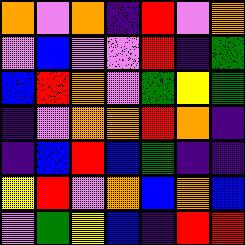[["orange", "violet", "orange", "indigo", "red", "violet", "orange"], ["violet", "blue", "violet", "violet", "red", "indigo", "green"], ["blue", "red", "orange", "violet", "green", "yellow", "green"], ["indigo", "violet", "orange", "orange", "red", "orange", "indigo"], ["indigo", "blue", "red", "blue", "green", "indigo", "indigo"], ["yellow", "red", "violet", "orange", "blue", "orange", "blue"], ["violet", "green", "yellow", "blue", "indigo", "red", "red"]]